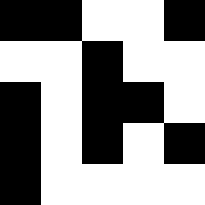[["black", "black", "white", "white", "black"], ["white", "white", "black", "white", "white"], ["black", "white", "black", "black", "white"], ["black", "white", "black", "white", "black"], ["black", "white", "white", "white", "white"]]